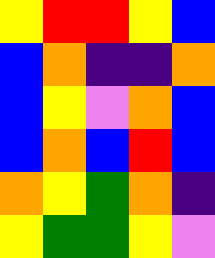[["yellow", "red", "red", "yellow", "blue"], ["blue", "orange", "indigo", "indigo", "orange"], ["blue", "yellow", "violet", "orange", "blue"], ["blue", "orange", "blue", "red", "blue"], ["orange", "yellow", "green", "orange", "indigo"], ["yellow", "green", "green", "yellow", "violet"]]